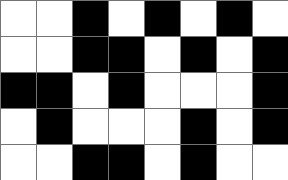[["white", "white", "black", "white", "black", "white", "black", "white"], ["white", "white", "black", "black", "white", "black", "white", "black"], ["black", "black", "white", "black", "white", "white", "white", "black"], ["white", "black", "white", "white", "white", "black", "white", "black"], ["white", "white", "black", "black", "white", "black", "white", "white"]]